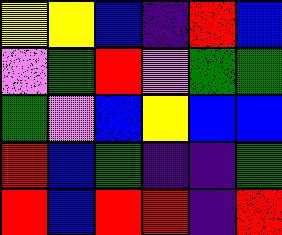[["yellow", "yellow", "blue", "indigo", "red", "blue"], ["violet", "green", "red", "violet", "green", "green"], ["green", "violet", "blue", "yellow", "blue", "blue"], ["red", "blue", "green", "indigo", "indigo", "green"], ["red", "blue", "red", "red", "indigo", "red"]]